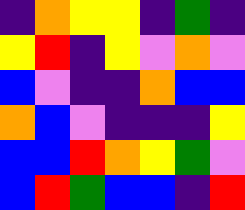[["indigo", "orange", "yellow", "yellow", "indigo", "green", "indigo"], ["yellow", "red", "indigo", "yellow", "violet", "orange", "violet"], ["blue", "violet", "indigo", "indigo", "orange", "blue", "blue"], ["orange", "blue", "violet", "indigo", "indigo", "indigo", "yellow"], ["blue", "blue", "red", "orange", "yellow", "green", "violet"], ["blue", "red", "green", "blue", "blue", "indigo", "red"]]